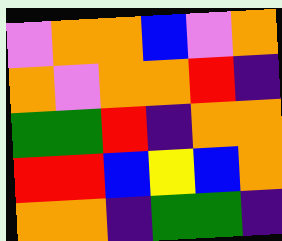[["violet", "orange", "orange", "blue", "violet", "orange"], ["orange", "violet", "orange", "orange", "red", "indigo"], ["green", "green", "red", "indigo", "orange", "orange"], ["red", "red", "blue", "yellow", "blue", "orange"], ["orange", "orange", "indigo", "green", "green", "indigo"]]